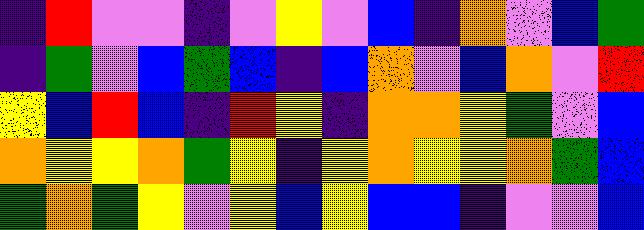[["indigo", "red", "violet", "violet", "indigo", "violet", "yellow", "violet", "blue", "indigo", "orange", "violet", "blue", "green"], ["indigo", "green", "violet", "blue", "green", "blue", "indigo", "blue", "orange", "violet", "blue", "orange", "violet", "red"], ["yellow", "blue", "red", "blue", "indigo", "red", "yellow", "indigo", "orange", "orange", "yellow", "green", "violet", "blue"], ["orange", "yellow", "yellow", "orange", "green", "yellow", "indigo", "yellow", "orange", "yellow", "yellow", "orange", "green", "blue"], ["green", "orange", "green", "yellow", "violet", "yellow", "blue", "yellow", "blue", "blue", "indigo", "violet", "violet", "blue"]]